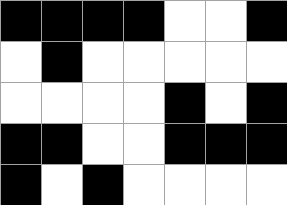[["black", "black", "black", "black", "white", "white", "black"], ["white", "black", "white", "white", "white", "white", "white"], ["white", "white", "white", "white", "black", "white", "black"], ["black", "black", "white", "white", "black", "black", "black"], ["black", "white", "black", "white", "white", "white", "white"]]